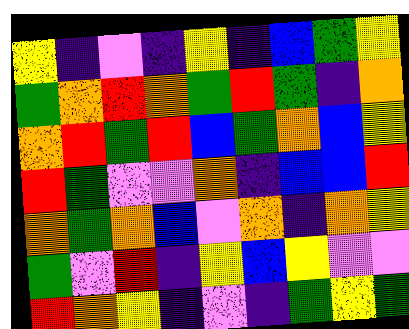[["yellow", "indigo", "violet", "indigo", "yellow", "indigo", "blue", "green", "yellow"], ["green", "orange", "red", "orange", "green", "red", "green", "indigo", "orange"], ["orange", "red", "green", "red", "blue", "green", "orange", "blue", "yellow"], ["red", "green", "violet", "violet", "orange", "indigo", "blue", "blue", "red"], ["orange", "green", "orange", "blue", "violet", "orange", "indigo", "orange", "yellow"], ["green", "violet", "red", "indigo", "yellow", "blue", "yellow", "violet", "violet"], ["red", "orange", "yellow", "indigo", "violet", "indigo", "green", "yellow", "green"]]